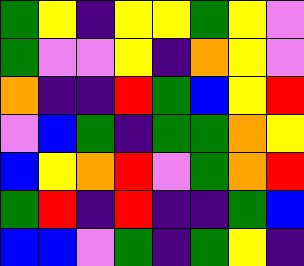[["green", "yellow", "indigo", "yellow", "yellow", "green", "yellow", "violet"], ["green", "violet", "violet", "yellow", "indigo", "orange", "yellow", "violet"], ["orange", "indigo", "indigo", "red", "green", "blue", "yellow", "red"], ["violet", "blue", "green", "indigo", "green", "green", "orange", "yellow"], ["blue", "yellow", "orange", "red", "violet", "green", "orange", "red"], ["green", "red", "indigo", "red", "indigo", "indigo", "green", "blue"], ["blue", "blue", "violet", "green", "indigo", "green", "yellow", "indigo"]]